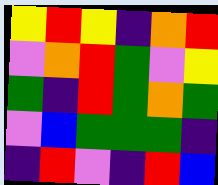[["yellow", "red", "yellow", "indigo", "orange", "red"], ["violet", "orange", "red", "green", "violet", "yellow"], ["green", "indigo", "red", "green", "orange", "green"], ["violet", "blue", "green", "green", "green", "indigo"], ["indigo", "red", "violet", "indigo", "red", "blue"]]